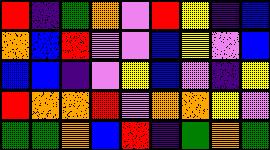[["red", "indigo", "green", "orange", "violet", "red", "yellow", "indigo", "blue"], ["orange", "blue", "red", "violet", "violet", "blue", "yellow", "violet", "blue"], ["blue", "blue", "indigo", "violet", "yellow", "blue", "violet", "indigo", "yellow"], ["red", "orange", "orange", "red", "violet", "orange", "orange", "yellow", "violet"], ["green", "green", "orange", "blue", "red", "indigo", "green", "orange", "green"]]